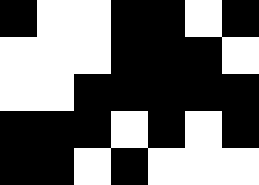[["black", "white", "white", "black", "black", "white", "black"], ["white", "white", "white", "black", "black", "black", "white"], ["white", "white", "black", "black", "black", "black", "black"], ["black", "black", "black", "white", "black", "white", "black"], ["black", "black", "white", "black", "white", "white", "white"]]